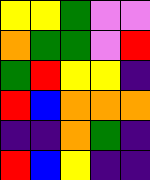[["yellow", "yellow", "green", "violet", "violet"], ["orange", "green", "green", "violet", "red"], ["green", "red", "yellow", "yellow", "indigo"], ["red", "blue", "orange", "orange", "orange"], ["indigo", "indigo", "orange", "green", "indigo"], ["red", "blue", "yellow", "indigo", "indigo"]]